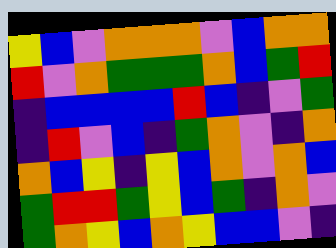[["yellow", "blue", "violet", "orange", "orange", "orange", "violet", "blue", "orange", "orange"], ["red", "violet", "orange", "green", "green", "green", "orange", "blue", "green", "red"], ["indigo", "blue", "blue", "blue", "blue", "red", "blue", "indigo", "violet", "green"], ["indigo", "red", "violet", "blue", "indigo", "green", "orange", "violet", "indigo", "orange"], ["orange", "blue", "yellow", "indigo", "yellow", "blue", "orange", "violet", "orange", "blue"], ["green", "red", "red", "green", "yellow", "blue", "green", "indigo", "orange", "violet"], ["green", "orange", "yellow", "blue", "orange", "yellow", "blue", "blue", "violet", "indigo"]]